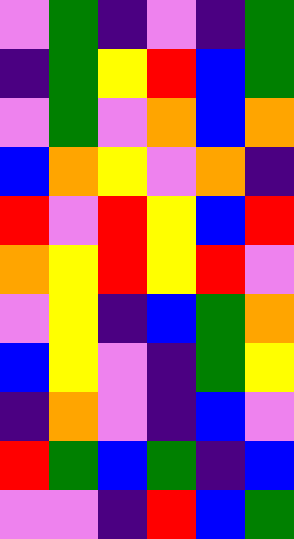[["violet", "green", "indigo", "violet", "indigo", "green"], ["indigo", "green", "yellow", "red", "blue", "green"], ["violet", "green", "violet", "orange", "blue", "orange"], ["blue", "orange", "yellow", "violet", "orange", "indigo"], ["red", "violet", "red", "yellow", "blue", "red"], ["orange", "yellow", "red", "yellow", "red", "violet"], ["violet", "yellow", "indigo", "blue", "green", "orange"], ["blue", "yellow", "violet", "indigo", "green", "yellow"], ["indigo", "orange", "violet", "indigo", "blue", "violet"], ["red", "green", "blue", "green", "indigo", "blue"], ["violet", "violet", "indigo", "red", "blue", "green"]]